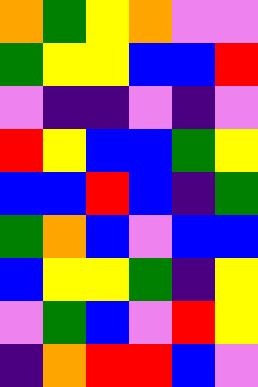[["orange", "green", "yellow", "orange", "violet", "violet"], ["green", "yellow", "yellow", "blue", "blue", "red"], ["violet", "indigo", "indigo", "violet", "indigo", "violet"], ["red", "yellow", "blue", "blue", "green", "yellow"], ["blue", "blue", "red", "blue", "indigo", "green"], ["green", "orange", "blue", "violet", "blue", "blue"], ["blue", "yellow", "yellow", "green", "indigo", "yellow"], ["violet", "green", "blue", "violet", "red", "yellow"], ["indigo", "orange", "red", "red", "blue", "violet"]]